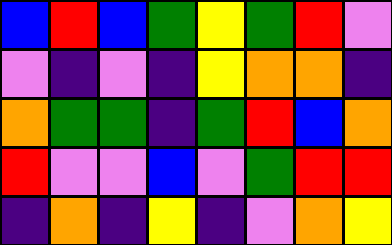[["blue", "red", "blue", "green", "yellow", "green", "red", "violet"], ["violet", "indigo", "violet", "indigo", "yellow", "orange", "orange", "indigo"], ["orange", "green", "green", "indigo", "green", "red", "blue", "orange"], ["red", "violet", "violet", "blue", "violet", "green", "red", "red"], ["indigo", "orange", "indigo", "yellow", "indigo", "violet", "orange", "yellow"]]